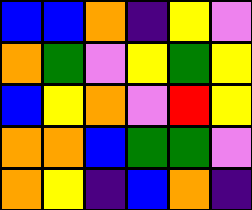[["blue", "blue", "orange", "indigo", "yellow", "violet"], ["orange", "green", "violet", "yellow", "green", "yellow"], ["blue", "yellow", "orange", "violet", "red", "yellow"], ["orange", "orange", "blue", "green", "green", "violet"], ["orange", "yellow", "indigo", "blue", "orange", "indigo"]]